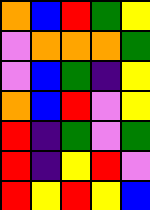[["orange", "blue", "red", "green", "yellow"], ["violet", "orange", "orange", "orange", "green"], ["violet", "blue", "green", "indigo", "yellow"], ["orange", "blue", "red", "violet", "yellow"], ["red", "indigo", "green", "violet", "green"], ["red", "indigo", "yellow", "red", "violet"], ["red", "yellow", "red", "yellow", "blue"]]